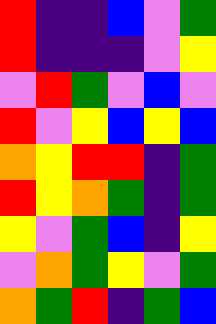[["red", "indigo", "indigo", "blue", "violet", "green"], ["red", "indigo", "indigo", "indigo", "violet", "yellow"], ["violet", "red", "green", "violet", "blue", "violet"], ["red", "violet", "yellow", "blue", "yellow", "blue"], ["orange", "yellow", "red", "red", "indigo", "green"], ["red", "yellow", "orange", "green", "indigo", "green"], ["yellow", "violet", "green", "blue", "indigo", "yellow"], ["violet", "orange", "green", "yellow", "violet", "green"], ["orange", "green", "red", "indigo", "green", "blue"]]